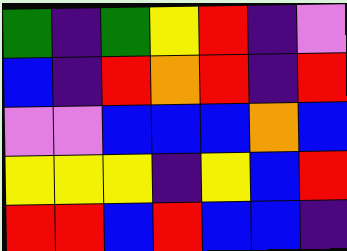[["green", "indigo", "green", "yellow", "red", "indigo", "violet"], ["blue", "indigo", "red", "orange", "red", "indigo", "red"], ["violet", "violet", "blue", "blue", "blue", "orange", "blue"], ["yellow", "yellow", "yellow", "indigo", "yellow", "blue", "red"], ["red", "red", "blue", "red", "blue", "blue", "indigo"]]